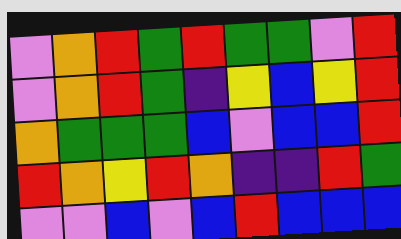[["violet", "orange", "red", "green", "red", "green", "green", "violet", "red"], ["violet", "orange", "red", "green", "indigo", "yellow", "blue", "yellow", "red"], ["orange", "green", "green", "green", "blue", "violet", "blue", "blue", "red"], ["red", "orange", "yellow", "red", "orange", "indigo", "indigo", "red", "green"], ["violet", "violet", "blue", "violet", "blue", "red", "blue", "blue", "blue"]]